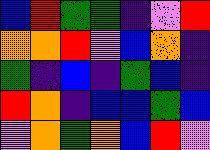[["blue", "red", "green", "green", "indigo", "violet", "red"], ["orange", "orange", "red", "violet", "blue", "orange", "indigo"], ["green", "indigo", "blue", "indigo", "green", "blue", "indigo"], ["red", "orange", "indigo", "blue", "blue", "green", "blue"], ["violet", "orange", "green", "orange", "blue", "red", "violet"]]